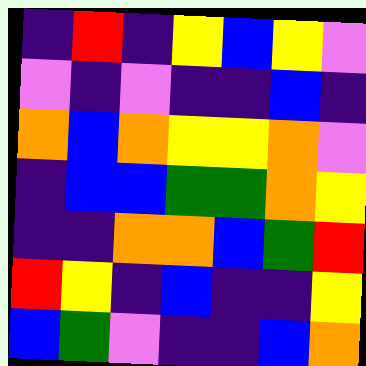[["indigo", "red", "indigo", "yellow", "blue", "yellow", "violet"], ["violet", "indigo", "violet", "indigo", "indigo", "blue", "indigo"], ["orange", "blue", "orange", "yellow", "yellow", "orange", "violet"], ["indigo", "blue", "blue", "green", "green", "orange", "yellow"], ["indigo", "indigo", "orange", "orange", "blue", "green", "red"], ["red", "yellow", "indigo", "blue", "indigo", "indigo", "yellow"], ["blue", "green", "violet", "indigo", "indigo", "blue", "orange"]]